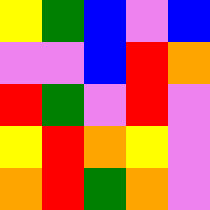[["yellow", "green", "blue", "violet", "blue"], ["violet", "violet", "blue", "red", "orange"], ["red", "green", "violet", "red", "violet"], ["yellow", "red", "orange", "yellow", "violet"], ["orange", "red", "green", "orange", "violet"]]